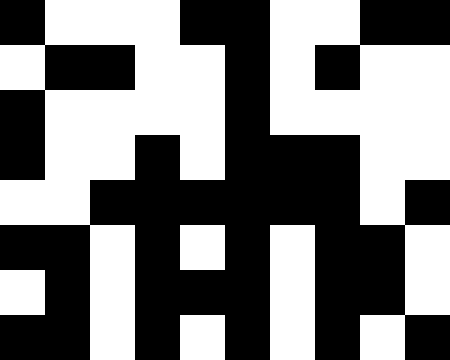[["black", "white", "white", "white", "black", "black", "white", "white", "black", "black"], ["white", "black", "black", "white", "white", "black", "white", "black", "white", "white"], ["black", "white", "white", "white", "white", "black", "white", "white", "white", "white"], ["black", "white", "white", "black", "white", "black", "black", "black", "white", "white"], ["white", "white", "black", "black", "black", "black", "black", "black", "white", "black"], ["black", "black", "white", "black", "white", "black", "white", "black", "black", "white"], ["white", "black", "white", "black", "black", "black", "white", "black", "black", "white"], ["black", "black", "white", "black", "white", "black", "white", "black", "white", "black"]]